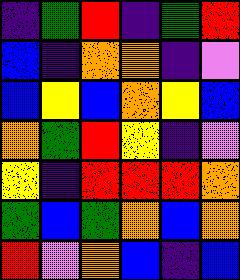[["indigo", "green", "red", "indigo", "green", "red"], ["blue", "indigo", "orange", "orange", "indigo", "violet"], ["blue", "yellow", "blue", "orange", "yellow", "blue"], ["orange", "green", "red", "yellow", "indigo", "violet"], ["yellow", "indigo", "red", "red", "red", "orange"], ["green", "blue", "green", "orange", "blue", "orange"], ["red", "violet", "orange", "blue", "indigo", "blue"]]